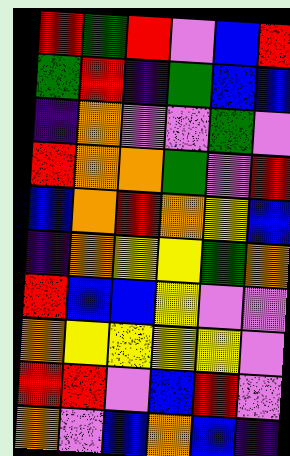[["red", "green", "red", "violet", "blue", "red"], ["green", "red", "indigo", "green", "blue", "blue"], ["indigo", "orange", "violet", "violet", "green", "violet"], ["red", "orange", "orange", "green", "violet", "red"], ["blue", "orange", "red", "orange", "yellow", "blue"], ["indigo", "orange", "yellow", "yellow", "green", "orange"], ["red", "blue", "blue", "yellow", "violet", "violet"], ["orange", "yellow", "yellow", "yellow", "yellow", "violet"], ["red", "red", "violet", "blue", "red", "violet"], ["orange", "violet", "blue", "orange", "blue", "indigo"]]